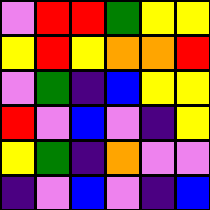[["violet", "red", "red", "green", "yellow", "yellow"], ["yellow", "red", "yellow", "orange", "orange", "red"], ["violet", "green", "indigo", "blue", "yellow", "yellow"], ["red", "violet", "blue", "violet", "indigo", "yellow"], ["yellow", "green", "indigo", "orange", "violet", "violet"], ["indigo", "violet", "blue", "violet", "indigo", "blue"]]